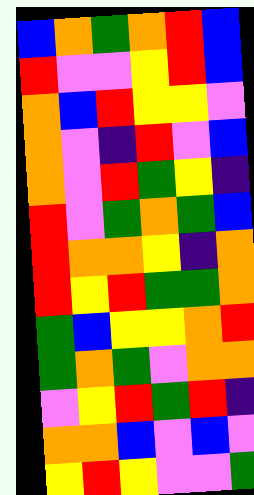[["blue", "orange", "green", "orange", "red", "blue"], ["red", "violet", "violet", "yellow", "red", "blue"], ["orange", "blue", "red", "yellow", "yellow", "violet"], ["orange", "violet", "indigo", "red", "violet", "blue"], ["orange", "violet", "red", "green", "yellow", "indigo"], ["red", "violet", "green", "orange", "green", "blue"], ["red", "orange", "orange", "yellow", "indigo", "orange"], ["red", "yellow", "red", "green", "green", "orange"], ["green", "blue", "yellow", "yellow", "orange", "red"], ["green", "orange", "green", "violet", "orange", "orange"], ["violet", "yellow", "red", "green", "red", "indigo"], ["orange", "orange", "blue", "violet", "blue", "violet"], ["yellow", "red", "yellow", "violet", "violet", "green"]]